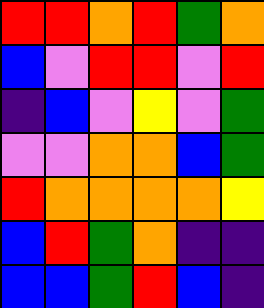[["red", "red", "orange", "red", "green", "orange"], ["blue", "violet", "red", "red", "violet", "red"], ["indigo", "blue", "violet", "yellow", "violet", "green"], ["violet", "violet", "orange", "orange", "blue", "green"], ["red", "orange", "orange", "orange", "orange", "yellow"], ["blue", "red", "green", "orange", "indigo", "indigo"], ["blue", "blue", "green", "red", "blue", "indigo"]]